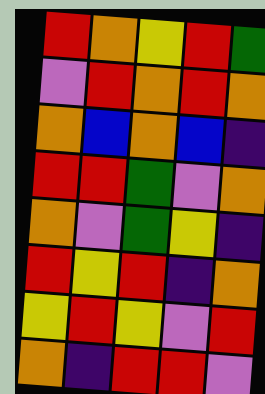[["red", "orange", "yellow", "red", "green"], ["violet", "red", "orange", "red", "orange"], ["orange", "blue", "orange", "blue", "indigo"], ["red", "red", "green", "violet", "orange"], ["orange", "violet", "green", "yellow", "indigo"], ["red", "yellow", "red", "indigo", "orange"], ["yellow", "red", "yellow", "violet", "red"], ["orange", "indigo", "red", "red", "violet"]]